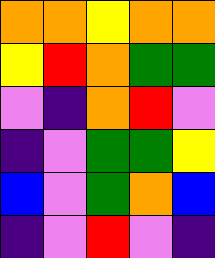[["orange", "orange", "yellow", "orange", "orange"], ["yellow", "red", "orange", "green", "green"], ["violet", "indigo", "orange", "red", "violet"], ["indigo", "violet", "green", "green", "yellow"], ["blue", "violet", "green", "orange", "blue"], ["indigo", "violet", "red", "violet", "indigo"]]